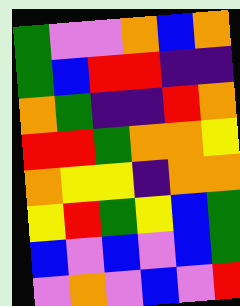[["green", "violet", "violet", "orange", "blue", "orange"], ["green", "blue", "red", "red", "indigo", "indigo"], ["orange", "green", "indigo", "indigo", "red", "orange"], ["red", "red", "green", "orange", "orange", "yellow"], ["orange", "yellow", "yellow", "indigo", "orange", "orange"], ["yellow", "red", "green", "yellow", "blue", "green"], ["blue", "violet", "blue", "violet", "blue", "green"], ["violet", "orange", "violet", "blue", "violet", "red"]]